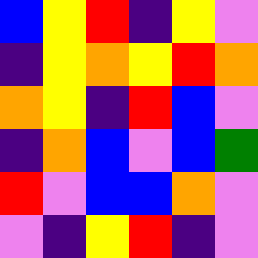[["blue", "yellow", "red", "indigo", "yellow", "violet"], ["indigo", "yellow", "orange", "yellow", "red", "orange"], ["orange", "yellow", "indigo", "red", "blue", "violet"], ["indigo", "orange", "blue", "violet", "blue", "green"], ["red", "violet", "blue", "blue", "orange", "violet"], ["violet", "indigo", "yellow", "red", "indigo", "violet"]]